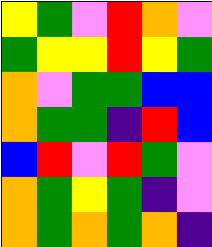[["yellow", "green", "violet", "red", "orange", "violet"], ["green", "yellow", "yellow", "red", "yellow", "green"], ["orange", "violet", "green", "green", "blue", "blue"], ["orange", "green", "green", "indigo", "red", "blue"], ["blue", "red", "violet", "red", "green", "violet"], ["orange", "green", "yellow", "green", "indigo", "violet"], ["orange", "green", "orange", "green", "orange", "indigo"]]